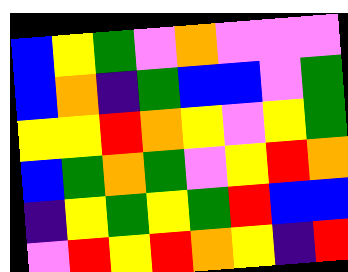[["blue", "yellow", "green", "violet", "orange", "violet", "violet", "violet"], ["blue", "orange", "indigo", "green", "blue", "blue", "violet", "green"], ["yellow", "yellow", "red", "orange", "yellow", "violet", "yellow", "green"], ["blue", "green", "orange", "green", "violet", "yellow", "red", "orange"], ["indigo", "yellow", "green", "yellow", "green", "red", "blue", "blue"], ["violet", "red", "yellow", "red", "orange", "yellow", "indigo", "red"]]